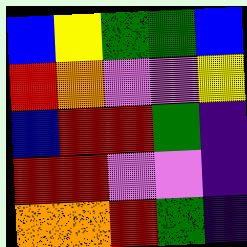[["blue", "yellow", "green", "green", "blue"], ["red", "orange", "violet", "violet", "yellow"], ["blue", "red", "red", "green", "indigo"], ["red", "red", "violet", "violet", "indigo"], ["orange", "orange", "red", "green", "indigo"]]